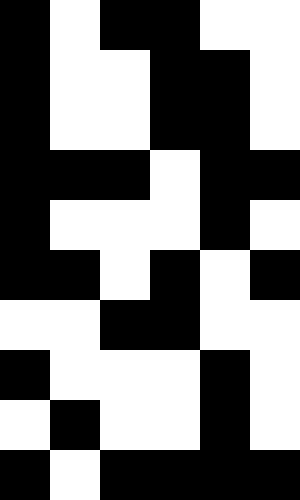[["black", "white", "black", "black", "white", "white"], ["black", "white", "white", "black", "black", "white"], ["black", "white", "white", "black", "black", "white"], ["black", "black", "black", "white", "black", "black"], ["black", "white", "white", "white", "black", "white"], ["black", "black", "white", "black", "white", "black"], ["white", "white", "black", "black", "white", "white"], ["black", "white", "white", "white", "black", "white"], ["white", "black", "white", "white", "black", "white"], ["black", "white", "black", "black", "black", "black"]]